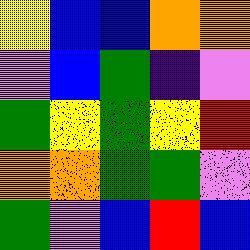[["yellow", "blue", "blue", "orange", "orange"], ["violet", "blue", "green", "indigo", "violet"], ["green", "yellow", "green", "yellow", "red"], ["orange", "orange", "green", "green", "violet"], ["green", "violet", "blue", "red", "blue"]]